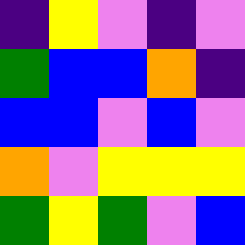[["indigo", "yellow", "violet", "indigo", "violet"], ["green", "blue", "blue", "orange", "indigo"], ["blue", "blue", "violet", "blue", "violet"], ["orange", "violet", "yellow", "yellow", "yellow"], ["green", "yellow", "green", "violet", "blue"]]